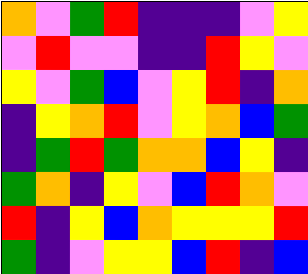[["orange", "violet", "green", "red", "indigo", "indigo", "indigo", "violet", "yellow"], ["violet", "red", "violet", "violet", "indigo", "indigo", "red", "yellow", "violet"], ["yellow", "violet", "green", "blue", "violet", "yellow", "red", "indigo", "orange"], ["indigo", "yellow", "orange", "red", "violet", "yellow", "orange", "blue", "green"], ["indigo", "green", "red", "green", "orange", "orange", "blue", "yellow", "indigo"], ["green", "orange", "indigo", "yellow", "violet", "blue", "red", "orange", "violet"], ["red", "indigo", "yellow", "blue", "orange", "yellow", "yellow", "yellow", "red"], ["green", "indigo", "violet", "yellow", "yellow", "blue", "red", "indigo", "blue"]]